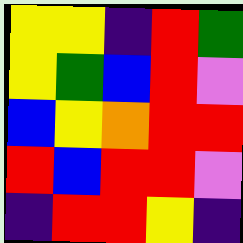[["yellow", "yellow", "indigo", "red", "green"], ["yellow", "green", "blue", "red", "violet"], ["blue", "yellow", "orange", "red", "red"], ["red", "blue", "red", "red", "violet"], ["indigo", "red", "red", "yellow", "indigo"]]